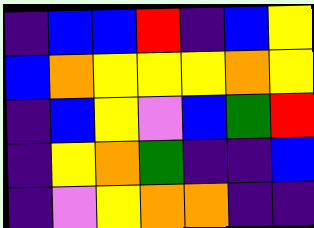[["indigo", "blue", "blue", "red", "indigo", "blue", "yellow"], ["blue", "orange", "yellow", "yellow", "yellow", "orange", "yellow"], ["indigo", "blue", "yellow", "violet", "blue", "green", "red"], ["indigo", "yellow", "orange", "green", "indigo", "indigo", "blue"], ["indigo", "violet", "yellow", "orange", "orange", "indigo", "indigo"]]